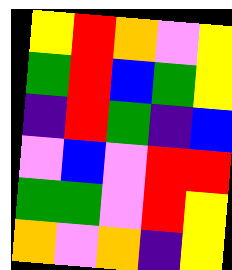[["yellow", "red", "orange", "violet", "yellow"], ["green", "red", "blue", "green", "yellow"], ["indigo", "red", "green", "indigo", "blue"], ["violet", "blue", "violet", "red", "red"], ["green", "green", "violet", "red", "yellow"], ["orange", "violet", "orange", "indigo", "yellow"]]